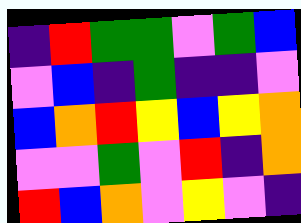[["indigo", "red", "green", "green", "violet", "green", "blue"], ["violet", "blue", "indigo", "green", "indigo", "indigo", "violet"], ["blue", "orange", "red", "yellow", "blue", "yellow", "orange"], ["violet", "violet", "green", "violet", "red", "indigo", "orange"], ["red", "blue", "orange", "violet", "yellow", "violet", "indigo"]]